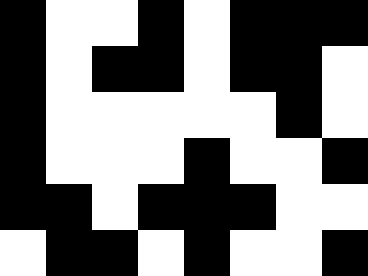[["black", "white", "white", "black", "white", "black", "black", "black"], ["black", "white", "black", "black", "white", "black", "black", "white"], ["black", "white", "white", "white", "white", "white", "black", "white"], ["black", "white", "white", "white", "black", "white", "white", "black"], ["black", "black", "white", "black", "black", "black", "white", "white"], ["white", "black", "black", "white", "black", "white", "white", "black"]]